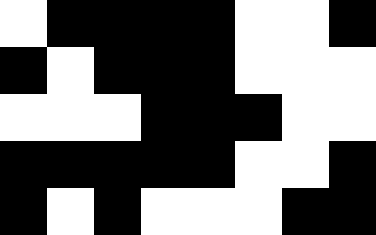[["white", "black", "black", "black", "black", "white", "white", "black"], ["black", "white", "black", "black", "black", "white", "white", "white"], ["white", "white", "white", "black", "black", "black", "white", "white"], ["black", "black", "black", "black", "black", "white", "white", "black"], ["black", "white", "black", "white", "white", "white", "black", "black"]]